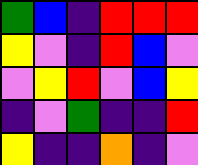[["green", "blue", "indigo", "red", "red", "red"], ["yellow", "violet", "indigo", "red", "blue", "violet"], ["violet", "yellow", "red", "violet", "blue", "yellow"], ["indigo", "violet", "green", "indigo", "indigo", "red"], ["yellow", "indigo", "indigo", "orange", "indigo", "violet"]]